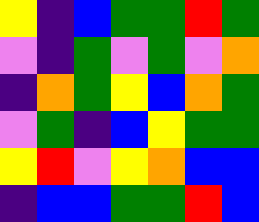[["yellow", "indigo", "blue", "green", "green", "red", "green"], ["violet", "indigo", "green", "violet", "green", "violet", "orange"], ["indigo", "orange", "green", "yellow", "blue", "orange", "green"], ["violet", "green", "indigo", "blue", "yellow", "green", "green"], ["yellow", "red", "violet", "yellow", "orange", "blue", "blue"], ["indigo", "blue", "blue", "green", "green", "red", "blue"]]